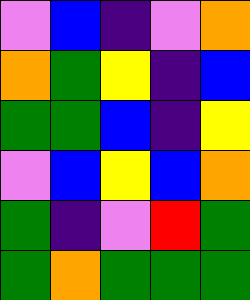[["violet", "blue", "indigo", "violet", "orange"], ["orange", "green", "yellow", "indigo", "blue"], ["green", "green", "blue", "indigo", "yellow"], ["violet", "blue", "yellow", "blue", "orange"], ["green", "indigo", "violet", "red", "green"], ["green", "orange", "green", "green", "green"]]